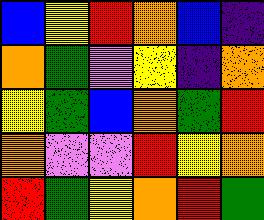[["blue", "yellow", "red", "orange", "blue", "indigo"], ["orange", "green", "violet", "yellow", "indigo", "orange"], ["yellow", "green", "blue", "orange", "green", "red"], ["orange", "violet", "violet", "red", "yellow", "orange"], ["red", "green", "yellow", "orange", "red", "green"]]